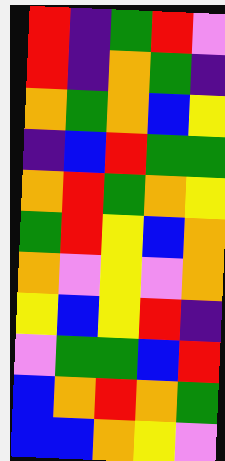[["red", "indigo", "green", "red", "violet"], ["red", "indigo", "orange", "green", "indigo"], ["orange", "green", "orange", "blue", "yellow"], ["indigo", "blue", "red", "green", "green"], ["orange", "red", "green", "orange", "yellow"], ["green", "red", "yellow", "blue", "orange"], ["orange", "violet", "yellow", "violet", "orange"], ["yellow", "blue", "yellow", "red", "indigo"], ["violet", "green", "green", "blue", "red"], ["blue", "orange", "red", "orange", "green"], ["blue", "blue", "orange", "yellow", "violet"]]